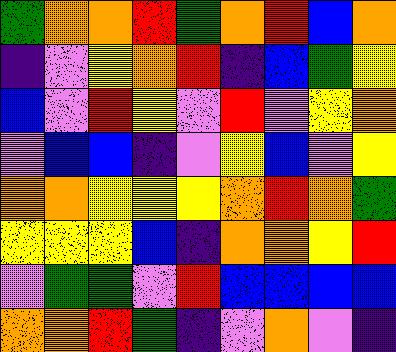[["green", "orange", "orange", "red", "green", "orange", "red", "blue", "orange"], ["indigo", "violet", "yellow", "orange", "red", "indigo", "blue", "green", "yellow"], ["blue", "violet", "red", "yellow", "violet", "red", "violet", "yellow", "orange"], ["violet", "blue", "blue", "indigo", "violet", "yellow", "blue", "violet", "yellow"], ["orange", "orange", "yellow", "yellow", "yellow", "orange", "red", "orange", "green"], ["yellow", "yellow", "yellow", "blue", "indigo", "orange", "orange", "yellow", "red"], ["violet", "green", "green", "violet", "red", "blue", "blue", "blue", "blue"], ["orange", "orange", "red", "green", "indigo", "violet", "orange", "violet", "indigo"]]